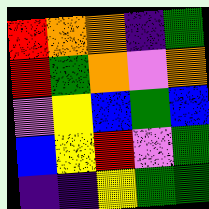[["red", "orange", "orange", "indigo", "green"], ["red", "green", "orange", "violet", "orange"], ["violet", "yellow", "blue", "green", "blue"], ["blue", "yellow", "red", "violet", "green"], ["indigo", "indigo", "yellow", "green", "green"]]